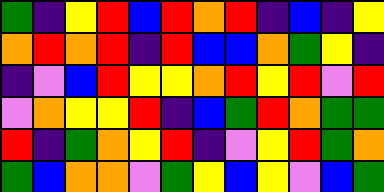[["green", "indigo", "yellow", "red", "blue", "red", "orange", "red", "indigo", "blue", "indigo", "yellow"], ["orange", "red", "orange", "red", "indigo", "red", "blue", "blue", "orange", "green", "yellow", "indigo"], ["indigo", "violet", "blue", "red", "yellow", "yellow", "orange", "red", "yellow", "red", "violet", "red"], ["violet", "orange", "yellow", "yellow", "red", "indigo", "blue", "green", "red", "orange", "green", "green"], ["red", "indigo", "green", "orange", "yellow", "red", "indigo", "violet", "yellow", "red", "green", "orange"], ["green", "blue", "orange", "orange", "violet", "green", "yellow", "blue", "yellow", "violet", "blue", "green"]]